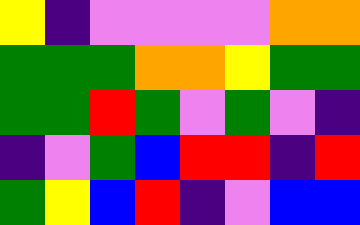[["yellow", "indigo", "violet", "violet", "violet", "violet", "orange", "orange"], ["green", "green", "green", "orange", "orange", "yellow", "green", "green"], ["green", "green", "red", "green", "violet", "green", "violet", "indigo"], ["indigo", "violet", "green", "blue", "red", "red", "indigo", "red"], ["green", "yellow", "blue", "red", "indigo", "violet", "blue", "blue"]]